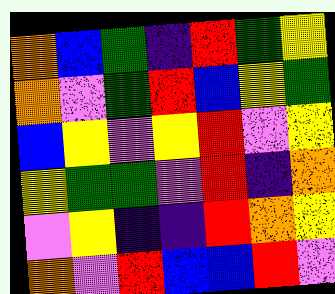[["orange", "blue", "green", "indigo", "red", "green", "yellow"], ["orange", "violet", "green", "red", "blue", "yellow", "green"], ["blue", "yellow", "violet", "yellow", "red", "violet", "yellow"], ["yellow", "green", "green", "violet", "red", "indigo", "orange"], ["violet", "yellow", "indigo", "indigo", "red", "orange", "yellow"], ["orange", "violet", "red", "blue", "blue", "red", "violet"]]